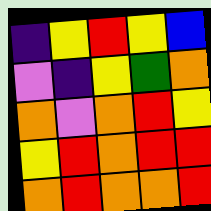[["indigo", "yellow", "red", "yellow", "blue"], ["violet", "indigo", "yellow", "green", "orange"], ["orange", "violet", "orange", "red", "yellow"], ["yellow", "red", "orange", "red", "red"], ["orange", "red", "orange", "orange", "red"]]